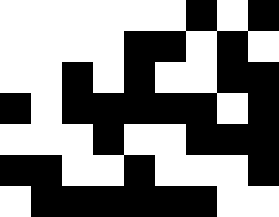[["white", "white", "white", "white", "white", "white", "black", "white", "black"], ["white", "white", "white", "white", "black", "black", "white", "black", "white"], ["white", "white", "black", "white", "black", "white", "white", "black", "black"], ["black", "white", "black", "black", "black", "black", "black", "white", "black"], ["white", "white", "white", "black", "white", "white", "black", "black", "black"], ["black", "black", "white", "white", "black", "white", "white", "white", "black"], ["white", "black", "black", "black", "black", "black", "black", "white", "white"]]